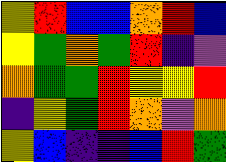[["yellow", "red", "blue", "blue", "orange", "red", "blue"], ["yellow", "green", "orange", "green", "red", "indigo", "violet"], ["orange", "green", "green", "red", "yellow", "yellow", "red"], ["indigo", "yellow", "green", "red", "orange", "violet", "orange"], ["yellow", "blue", "indigo", "indigo", "blue", "red", "green"]]